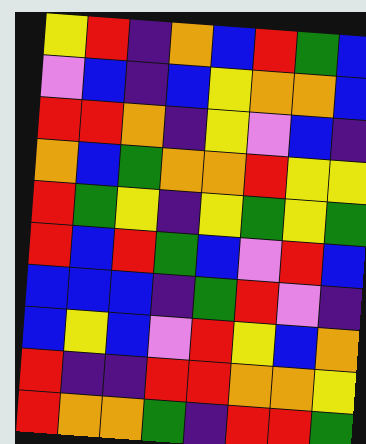[["yellow", "red", "indigo", "orange", "blue", "red", "green", "blue"], ["violet", "blue", "indigo", "blue", "yellow", "orange", "orange", "blue"], ["red", "red", "orange", "indigo", "yellow", "violet", "blue", "indigo"], ["orange", "blue", "green", "orange", "orange", "red", "yellow", "yellow"], ["red", "green", "yellow", "indigo", "yellow", "green", "yellow", "green"], ["red", "blue", "red", "green", "blue", "violet", "red", "blue"], ["blue", "blue", "blue", "indigo", "green", "red", "violet", "indigo"], ["blue", "yellow", "blue", "violet", "red", "yellow", "blue", "orange"], ["red", "indigo", "indigo", "red", "red", "orange", "orange", "yellow"], ["red", "orange", "orange", "green", "indigo", "red", "red", "green"]]